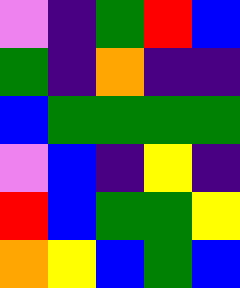[["violet", "indigo", "green", "red", "blue"], ["green", "indigo", "orange", "indigo", "indigo"], ["blue", "green", "green", "green", "green"], ["violet", "blue", "indigo", "yellow", "indigo"], ["red", "blue", "green", "green", "yellow"], ["orange", "yellow", "blue", "green", "blue"]]